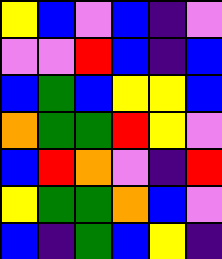[["yellow", "blue", "violet", "blue", "indigo", "violet"], ["violet", "violet", "red", "blue", "indigo", "blue"], ["blue", "green", "blue", "yellow", "yellow", "blue"], ["orange", "green", "green", "red", "yellow", "violet"], ["blue", "red", "orange", "violet", "indigo", "red"], ["yellow", "green", "green", "orange", "blue", "violet"], ["blue", "indigo", "green", "blue", "yellow", "indigo"]]